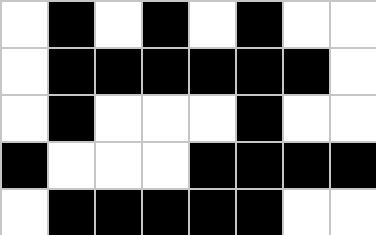[["white", "black", "white", "black", "white", "black", "white", "white"], ["white", "black", "black", "black", "black", "black", "black", "white"], ["white", "black", "white", "white", "white", "black", "white", "white"], ["black", "white", "white", "white", "black", "black", "black", "black"], ["white", "black", "black", "black", "black", "black", "white", "white"]]